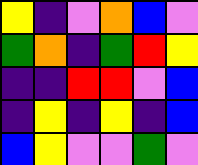[["yellow", "indigo", "violet", "orange", "blue", "violet"], ["green", "orange", "indigo", "green", "red", "yellow"], ["indigo", "indigo", "red", "red", "violet", "blue"], ["indigo", "yellow", "indigo", "yellow", "indigo", "blue"], ["blue", "yellow", "violet", "violet", "green", "violet"]]